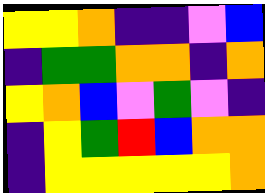[["yellow", "yellow", "orange", "indigo", "indigo", "violet", "blue"], ["indigo", "green", "green", "orange", "orange", "indigo", "orange"], ["yellow", "orange", "blue", "violet", "green", "violet", "indigo"], ["indigo", "yellow", "green", "red", "blue", "orange", "orange"], ["indigo", "yellow", "yellow", "yellow", "yellow", "yellow", "orange"]]